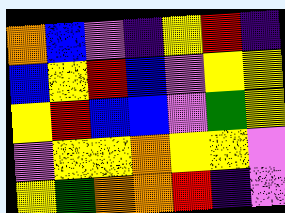[["orange", "blue", "violet", "indigo", "yellow", "red", "indigo"], ["blue", "yellow", "red", "blue", "violet", "yellow", "yellow"], ["yellow", "red", "blue", "blue", "violet", "green", "yellow"], ["violet", "yellow", "yellow", "orange", "yellow", "yellow", "violet"], ["yellow", "green", "orange", "orange", "red", "indigo", "violet"]]